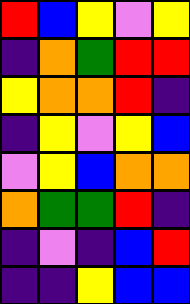[["red", "blue", "yellow", "violet", "yellow"], ["indigo", "orange", "green", "red", "red"], ["yellow", "orange", "orange", "red", "indigo"], ["indigo", "yellow", "violet", "yellow", "blue"], ["violet", "yellow", "blue", "orange", "orange"], ["orange", "green", "green", "red", "indigo"], ["indigo", "violet", "indigo", "blue", "red"], ["indigo", "indigo", "yellow", "blue", "blue"]]